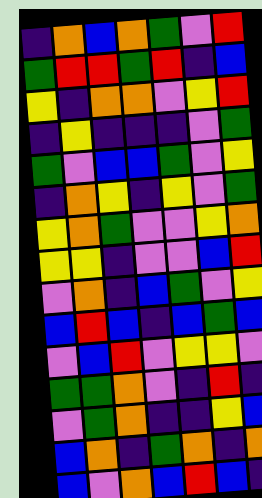[["indigo", "orange", "blue", "orange", "green", "violet", "red"], ["green", "red", "red", "green", "red", "indigo", "blue"], ["yellow", "indigo", "orange", "orange", "violet", "yellow", "red"], ["indigo", "yellow", "indigo", "indigo", "indigo", "violet", "green"], ["green", "violet", "blue", "blue", "green", "violet", "yellow"], ["indigo", "orange", "yellow", "indigo", "yellow", "violet", "green"], ["yellow", "orange", "green", "violet", "violet", "yellow", "orange"], ["yellow", "yellow", "indigo", "violet", "violet", "blue", "red"], ["violet", "orange", "indigo", "blue", "green", "violet", "yellow"], ["blue", "red", "blue", "indigo", "blue", "green", "blue"], ["violet", "blue", "red", "violet", "yellow", "yellow", "violet"], ["green", "green", "orange", "violet", "indigo", "red", "indigo"], ["violet", "green", "orange", "indigo", "indigo", "yellow", "blue"], ["blue", "orange", "indigo", "green", "orange", "indigo", "orange"], ["blue", "violet", "orange", "blue", "red", "blue", "indigo"]]